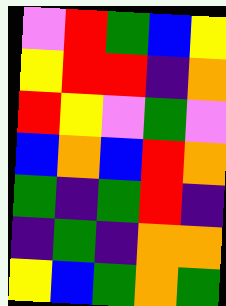[["violet", "red", "green", "blue", "yellow"], ["yellow", "red", "red", "indigo", "orange"], ["red", "yellow", "violet", "green", "violet"], ["blue", "orange", "blue", "red", "orange"], ["green", "indigo", "green", "red", "indigo"], ["indigo", "green", "indigo", "orange", "orange"], ["yellow", "blue", "green", "orange", "green"]]